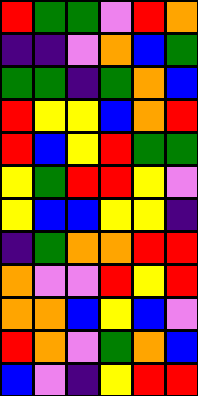[["red", "green", "green", "violet", "red", "orange"], ["indigo", "indigo", "violet", "orange", "blue", "green"], ["green", "green", "indigo", "green", "orange", "blue"], ["red", "yellow", "yellow", "blue", "orange", "red"], ["red", "blue", "yellow", "red", "green", "green"], ["yellow", "green", "red", "red", "yellow", "violet"], ["yellow", "blue", "blue", "yellow", "yellow", "indigo"], ["indigo", "green", "orange", "orange", "red", "red"], ["orange", "violet", "violet", "red", "yellow", "red"], ["orange", "orange", "blue", "yellow", "blue", "violet"], ["red", "orange", "violet", "green", "orange", "blue"], ["blue", "violet", "indigo", "yellow", "red", "red"]]